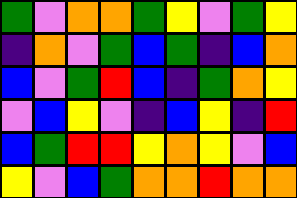[["green", "violet", "orange", "orange", "green", "yellow", "violet", "green", "yellow"], ["indigo", "orange", "violet", "green", "blue", "green", "indigo", "blue", "orange"], ["blue", "violet", "green", "red", "blue", "indigo", "green", "orange", "yellow"], ["violet", "blue", "yellow", "violet", "indigo", "blue", "yellow", "indigo", "red"], ["blue", "green", "red", "red", "yellow", "orange", "yellow", "violet", "blue"], ["yellow", "violet", "blue", "green", "orange", "orange", "red", "orange", "orange"]]